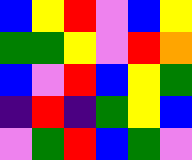[["blue", "yellow", "red", "violet", "blue", "yellow"], ["green", "green", "yellow", "violet", "red", "orange"], ["blue", "violet", "red", "blue", "yellow", "green"], ["indigo", "red", "indigo", "green", "yellow", "blue"], ["violet", "green", "red", "blue", "green", "violet"]]